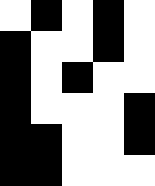[["white", "black", "white", "black", "white"], ["black", "white", "white", "black", "white"], ["black", "white", "black", "white", "white"], ["black", "white", "white", "white", "black"], ["black", "black", "white", "white", "black"], ["black", "black", "white", "white", "white"]]